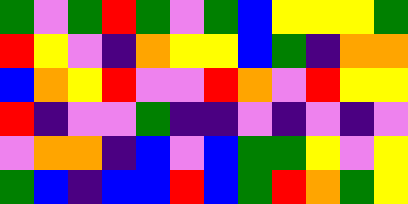[["green", "violet", "green", "red", "green", "violet", "green", "blue", "yellow", "yellow", "yellow", "green"], ["red", "yellow", "violet", "indigo", "orange", "yellow", "yellow", "blue", "green", "indigo", "orange", "orange"], ["blue", "orange", "yellow", "red", "violet", "violet", "red", "orange", "violet", "red", "yellow", "yellow"], ["red", "indigo", "violet", "violet", "green", "indigo", "indigo", "violet", "indigo", "violet", "indigo", "violet"], ["violet", "orange", "orange", "indigo", "blue", "violet", "blue", "green", "green", "yellow", "violet", "yellow"], ["green", "blue", "indigo", "blue", "blue", "red", "blue", "green", "red", "orange", "green", "yellow"]]